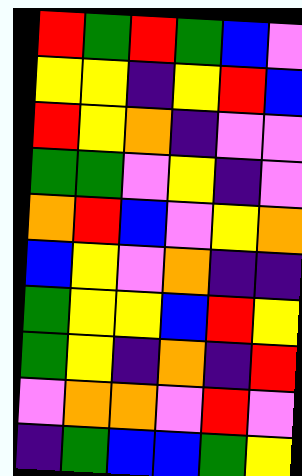[["red", "green", "red", "green", "blue", "violet"], ["yellow", "yellow", "indigo", "yellow", "red", "blue"], ["red", "yellow", "orange", "indigo", "violet", "violet"], ["green", "green", "violet", "yellow", "indigo", "violet"], ["orange", "red", "blue", "violet", "yellow", "orange"], ["blue", "yellow", "violet", "orange", "indigo", "indigo"], ["green", "yellow", "yellow", "blue", "red", "yellow"], ["green", "yellow", "indigo", "orange", "indigo", "red"], ["violet", "orange", "orange", "violet", "red", "violet"], ["indigo", "green", "blue", "blue", "green", "yellow"]]